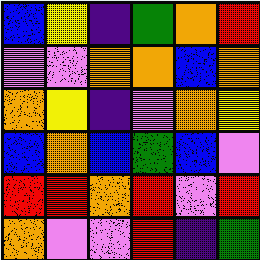[["blue", "yellow", "indigo", "green", "orange", "red"], ["violet", "violet", "orange", "orange", "blue", "orange"], ["orange", "yellow", "indigo", "violet", "orange", "yellow"], ["blue", "orange", "blue", "green", "blue", "violet"], ["red", "red", "orange", "red", "violet", "red"], ["orange", "violet", "violet", "red", "indigo", "green"]]